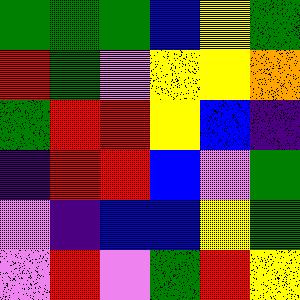[["green", "green", "green", "blue", "yellow", "green"], ["red", "green", "violet", "yellow", "yellow", "orange"], ["green", "red", "red", "yellow", "blue", "indigo"], ["indigo", "red", "red", "blue", "violet", "green"], ["violet", "indigo", "blue", "blue", "yellow", "green"], ["violet", "red", "violet", "green", "red", "yellow"]]